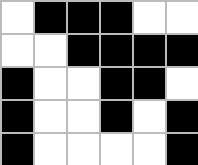[["white", "black", "black", "black", "white", "white"], ["white", "white", "black", "black", "black", "black"], ["black", "white", "white", "black", "black", "white"], ["black", "white", "white", "black", "white", "black"], ["black", "white", "white", "white", "white", "black"]]